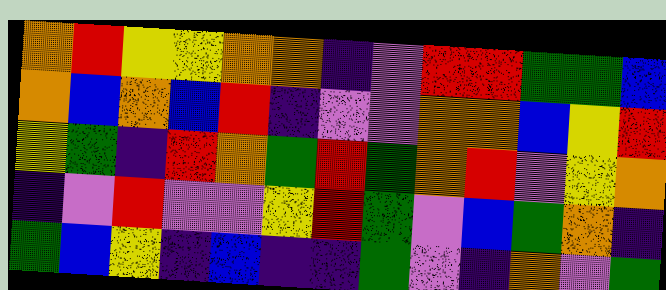[["orange", "red", "yellow", "yellow", "orange", "orange", "indigo", "violet", "red", "red", "green", "green", "blue"], ["orange", "blue", "orange", "blue", "red", "indigo", "violet", "violet", "orange", "orange", "blue", "yellow", "red"], ["yellow", "green", "indigo", "red", "orange", "green", "red", "green", "orange", "red", "violet", "yellow", "orange"], ["indigo", "violet", "red", "violet", "violet", "yellow", "red", "green", "violet", "blue", "green", "orange", "indigo"], ["green", "blue", "yellow", "indigo", "blue", "indigo", "indigo", "green", "violet", "indigo", "orange", "violet", "green"]]